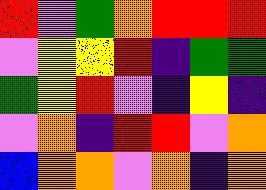[["red", "violet", "green", "orange", "red", "red", "red"], ["violet", "yellow", "yellow", "red", "indigo", "green", "green"], ["green", "yellow", "red", "violet", "indigo", "yellow", "indigo"], ["violet", "orange", "indigo", "red", "red", "violet", "orange"], ["blue", "orange", "orange", "violet", "orange", "indigo", "orange"]]